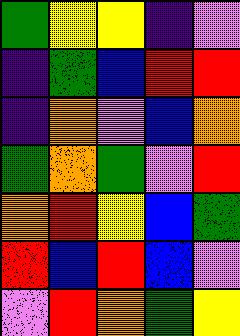[["green", "yellow", "yellow", "indigo", "violet"], ["indigo", "green", "blue", "red", "red"], ["indigo", "orange", "violet", "blue", "orange"], ["green", "orange", "green", "violet", "red"], ["orange", "red", "yellow", "blue", "green"], ["red", "blue", "red", "blue", "violet"], ["violet", "red", "orange", "green", "yellow"]]